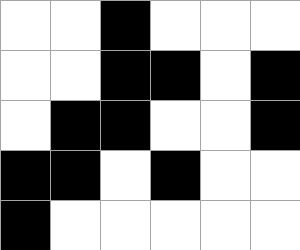[["white", "white", "black", "white", "white", "white"], ["white", "white", "black", "black", "white", "black"], ["white", "black", "black", "white", "white", "black"], ["black", "black", "white", "black", "white", "white"], ["black", "white", "white", "white", "white", "white"]]